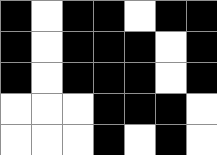[["black", "white", "black", "black", "white", "black", "black"], ["black", "white", "black", "black", "black", "white", "black"], ["black", "white", "black", "black", "black", "white", "black"], ["white", "white", "white", "black", "black", "black", "white"], ["white", "white", "white", "black", "white", "black", "white"]]